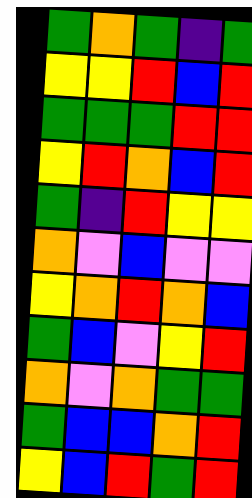[["green", "orange", "green", "indigo", "green"], ["yellow", "yellow", "red", "blue", "red"], ["green", "green", "green", "red", "red"], ["yellow", "red", "orange", "blue", "red"], ["green", "indigo", "red", "yellow", "yellow"], ["orange", "violet", "blue", "violet", "violet"], ["yellow", "orange", "red", "orange", "blue"], ["green", "blue", "violet", "yellow", "red"], ["orange", "violet", "orange", "green", "green"], ["green", "blue", "blue", "orange", "red"], ["yellow", "blue", "red", "green", "red"]]